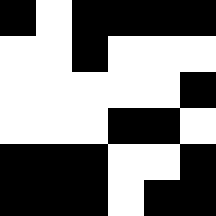[["black", "white", "black", "black", "black", "black"], ["white", "white", "black", "white", "white", "white"], ["white", "white", "white", "white", "white", "black"], ["white", "white", "white", "black", "black", "white"], ["black", "black", "black", "white", "white", "black"], ["black", "black", "black", "white", "black", "black"]]